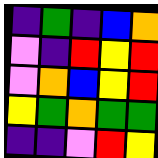[["indigo", "green", "indigo", "blue", "orange"], ["violet", "indigo", "red", "yellow", "red"], ["violet", "orange", "blue", "yellow", "red"], ["yellow", "green", "orange", "green", "green"], ["indigo", "indigo", "violet", "red", "yellow"]]